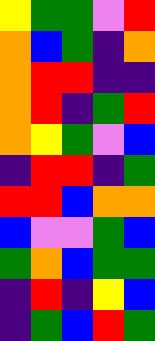[["yellow", "green", "green", "violet", "red"], ["orange", "blue", "green", "indigo", "orange"], ["orange", "red", "red", "indigo", "indigo"], ["orange", "red", "indigo", "green", "red"], ["orange", "yellow", "green", "violet", "blue"], ["indigo", "red", "red", "indigo", "green"], ["red", "red", "blue", "orange", "orange"], ["blue", "violet", "violet", "green", "blue"], ["green", "orange", "blue", "green", "green"], ["indigo", "red", "indigo", "yellow", "blue"], ["indigo", "green", "blue", "red", "green"]]